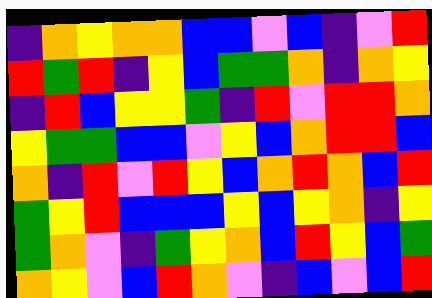[["indigo", "orange", "yellow", "orange", "orange", "blue", "blue", "violet", "blue", "indigo", "violet", "red"], ["red", "green", "red", "indigo", "yellow", "blue", "green", "green", "orange", "indigo", "orange", "yellow"], ["indigo", "red", "blue", "yellow", "yellow", "green", "indigo", "red", "violet", "red", "red", "orange"], ["yellow", "green", "green", "blue", "blue", "violet", "yellow", "blue", "orange", "red", "red", "blue"], ["orange", "indigo", "red", "violet", "red", "yellow", "blue", "orange", "red", "orange", "blue", "red"], ["green", "yellow", "red", "blue", "blue", "blue", "yellow", "blue", "yellow", "orange", "indigo", "yellow"], ["green", "orange", "violet", "indigo", "green", "yellow", "orange", "blue", "red", "yellow", "blue", "green"], ["orange", "yellow", "violet", "blue", "red", "orange", "violet", "indigo", "blue", "violet", "blue", "red"]]